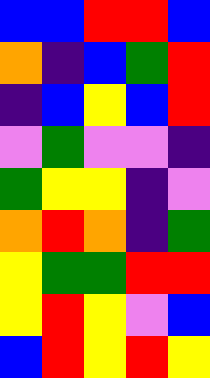[["blue", "blue", "red", "red", "blue"], ["orange", "indigo", "blue", "green", "red"], ["indigo", "blue", "yellow", "blue", "red"], ["violet", "green", "violet", "violet", "indigo"], ["green", "yellow", "yellow", "indigo", "violet"], ["orange", "red", "orange", "indigo", "green"], ["yellow", "green", "green", "red", "red"], ["yellow", "red", "yellow", "violet", "blue"], ["blue", "red", "yellow", "red", "yellow"]]